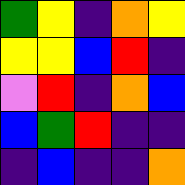[["green", "yellow", "indigo", "orange", "yellow"], ["yellow", "yellow", "blue", "red", "indigo"], ["violet", "red", "indigo", "orange", "blue"], ["blue", "green", "red", "indigo", "indigo"], ["indigo", "blue", "indigo", "indigo", "orange"]]